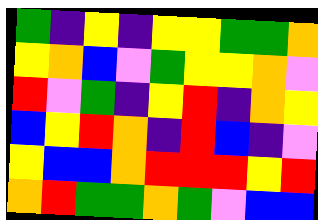[["green", "indigo", "yellow", "indigo", "yellow", "yellow", "green", "green", "orange"], ["yellow", "orange", "blue", "violet", "green", "yellow", "yellow", "orange", "violet"], ["red", "violet", "green", "indigo", "yellow", "red", "indigo", "orange", "yellow"], ["blue", "yellow", "red", "orange", "indigo", "red", "blue", "indigo", "violet"], ["yellow", "blue", "blue", "orange", "red", "red", "red", "yellow", "red"], ["orange", "red", "green", "green", "orange", "green", "violet", "blue", "blue"]]